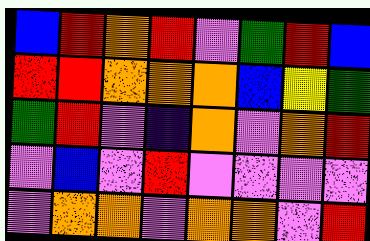[["blue", "red", "orange", "red", "violet", "green", "red", "blue"], ["red", "red", "orange", "orange", "orange", "blue", "yellow", "green"], ["green", "red", "violet", "indigo", "orange", "violet", "orange", "red"], ["violet", "blue", "violet", "red", "violet", "violet", "violet", "violet"], ["violet", "orange", "orange", "violet", "orange", "orange", "violet", "red"]]